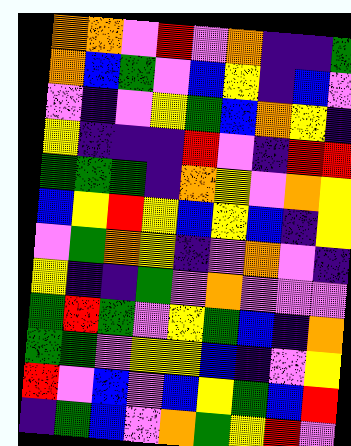[["orange", "orange", "violet", "red", "violet", "orange", "indigo", "indigo", "green"], ["orange", "blue", "green", "violet", "blue", "yellow", "indigo", "blue", "violet"], ["violet", "indigo", "violet", "yellow", "green", "blue", "orange", "yellow", "indigo"], ["yellow", "indigo", "indigo", "indigo", "red", "violet", "indigo", "red", "red"], ["green", "green", "green", "indigo", "orange", "yellow", "violet", "orange", "yellow"], ["blue", "yellow", "red", "yellow", "blue", "yellow", "blue", "indigo", "yellow"], ["violet", "green", "orange", "yellow", "indigo", "violet", "orange", "violet", "indigo"], ["yellow", "indigo", "indigo", "green", "violet", "orange", "violet", "violet", "violet"], ["green", "red", "green", "violet", "yellow", "green", "blue", "indigo", "orange"], ["green", "green", "violet", "yellow", "yellow", "blue", "indigo", "violet", "yellow"], ["red", "violet", "blue", "violet", "blue", "yellow", "green", "blue", "red"], ["indigo", "green", "blue", "violet", "orange", "green", "yellow", "red", "violet"]]